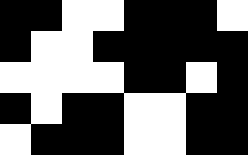[["black", "black", "white", "white", "black", "black", "black", "white"], ["black", "white", "white", "black", "black", "black", "black", "black"], ["white", "white", "white", "white", "black", "black", "white", "black"], ["black", "white", "black", "black", "white", "white", "black", "black"], ["white", "black", "black", "black", "white", "white", "black", "black"]]